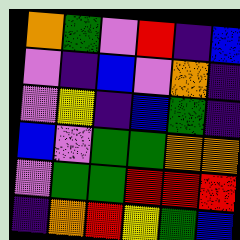[["orange", "green", "violet", "red", "indigo", "blue"], ["violet", "indigo", "blue", "violet", "orange", "indigo"], ["violet", "yellow", "indigo", "blue", "green", "indigo"], ["blue", "violet", "green", "green", "orange", "orange"], ["violet", "green", "green", "red", "red", "red"], ["indigo", "orange", "red", "yellow", "green", "blue"]]